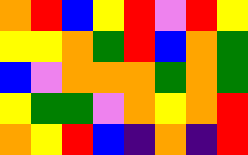[["orange", "red", "blue", "yellow", "red", "violet", "red", "yellow"], ["yellow", "yellow", "orange", "green", "red", "blue", "orange", "green"], ["blue", "violet", "orange", "orange", "orange", "green", "orange", "green"], ["yellow", "green", "green", "violet", "orange", "yellow", "orange", "red"], ["orange", "yellow", "red", "blue", "indigo", "orange", "indigo", "red"]]